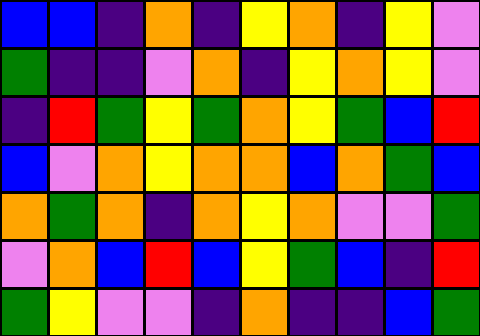[["blue", "blue", "indigo", "orange", "indigo", "yellow", "orange", "indigo", "yellow", "violet"], ["green", "indigo", "indigo", "violet", "orange", "indigo", "yellow", "orange", "yellow", "violet"], ["indigo", "red", "green", "yellow", "green", "orange", "yellow", "green", "blue", "red"], ["blue", "violet", "orange", "yellow", "orange", "orange", "blue", "orange", "green", "blue"], ["orange", "green", "orange", "indigo", "orange", "yellow", "orange", "violet", "violet", "green"], ["violet", "orange", "blue", "red", "blue", "yellow", "green", "blue", "indigo", "red"], ["green", "yellow", "violet", "violet", "indigo", "orange", "indigo", "indigo", "blue", "green"]]